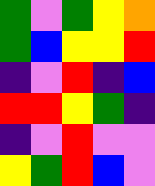[["green", "violet", "green", "yellow", "orange"], ["green", "blue", "yellow", "yellow", "red"], ["indigo", "violet", "red", "indigo", "blue"], ["red", "red", "yellow", "green", "indigo"], ["indigo", "violet", "red", "violet", "violet"], ["yellow", "green", "red", "blue", "violet"]]